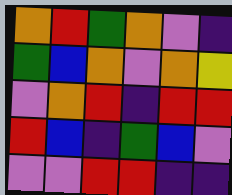[["orange", "red", "green", "orange", "violet", "indigo"], ["green", "blue", "orange", "violet", "orange", "yellow"], ["violet", "orange", "red", "indigo", "red", "red"], ["red", "blue", "indigo", "green", "blue", "violet"], ["violet", "violet", "red", "red", "indigo", "indigo"]]